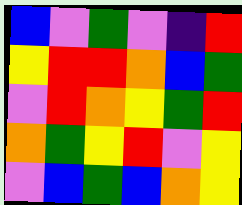[["blue", "violet", "green", "violet", "indigo", "red"], ["yellow", "red", "red", "orange", "blue", "green"], ["violet", "red", "orange", "yellow", "green", "red"], ["orange", "green", "yellow", "red", "violet", "yellow"], ["violet", "blue", "green", "blue", "orange", "yellow"]]